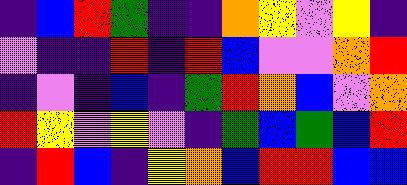[["indigo", "blue", "red", "green", "indigo", "indigo", "orange", "yellow", "violet", "yellow", "indigo"], ["violet", "indigo", "indigo", "red", "indigo", "red", "blue", "violet", "violet", "orange", "red"], ["indigo", "violet", "indigo", "blue", "indigo", "green", "red", "orange", "blue", "violet", "orange"], ["red", "yellow", "violet", "yellow", "violet", "indigo", "green", "blue", "green", "blue", "red"], ["indigo", "red", "blue", "indigo", "yellow", "orange", "blue", "red", "red", "blue", "blue"]]